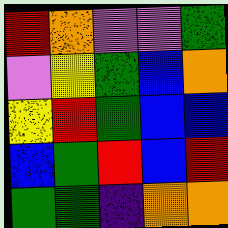[["red", "orange", "violet", "violet", "green"], ["violet", "yellow", "green", "blue", "orange"], ["yellow", "red", "green", "blue", "blue"], ["blue", "green", "red", "blue", "red"], ["green", "green", "indigo", "orange", "orange"]]